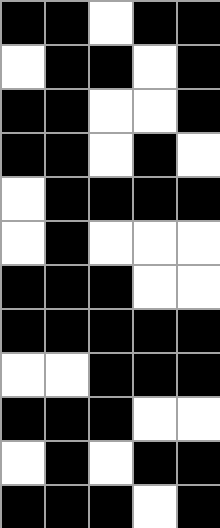[["black", "black", "white", "black", "black"], ["white", "black", "black", "white", "black"], ["black", "black", "white", "white", "black"], ["black", "black", "white", "black", "white"], ["white", "black", "black", "black", "black"], ["white", "black", "white", "white", "white"], ["black", "black", "black", "white", "white"], ["black", "black", "black", "black", "black"], ["white", "white", "black", "black", "black"], ["black", "black", "black", "white", "white"], ["white", "black", "white", "black", "black"], ["black", "black", "black", "white", "black"]]